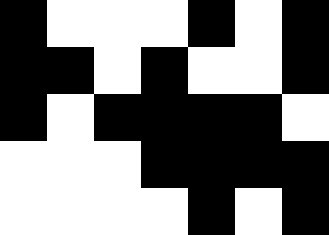[["black", "white", "white", "white", "black", "white", "black"], ["black", "black", "white", "black", "white", "white", "black"], ["black", "white", "black", "black", "black", "black", "white"], ["white", "white", "white", "black", "black", "black", "black"], ["white", "white", "white", "white", "black", "white", "black"]]